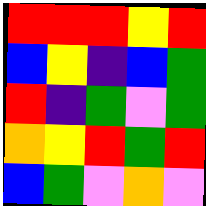[["red", "red", "red", "yellow", "red"], ["blue", "yellow", "indigo", "blue", "green"], ["red", "indigo", "green", "violet", "green"], ["orange", "yellow", "red", "green", "red"], ["blue", "green", "violet", "orange", "violet"]]